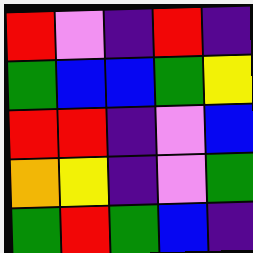[["red", "violet", "indigo", "red", "indigo"], ["green", "blue", "blue", "green", "yellow"], ["red", "red", "indigo", "violet", "blue"], ["orange", "yellow", "indigo", "violet", "green"], ["green", "red", "green", "blue", "indigo"]]